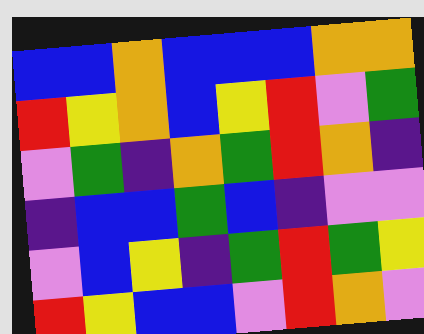[["blue", "blue", "orange", "blue", "blue", "blue", "orange", "orange"], ["red", "yellow", "orange", "blue", "yellow", "red", "violet", "green"], ["violet", "green", "indigo", "orange", "green", "red", "orange", "indigo"], ["indigo", "blue", "blue", "green", "blue", "indigo", "violet", "violet"], ["violet", "blue", "yellow", "indigo", "green", "red", "green", "yellow"], ["red", "yellow", "blue", "blue", "violet", "red", "orange", "violet"]]